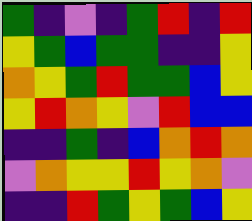[["green", "indigo", "violet", "indigo", "green", "red", "indigo", "red"], ["yellow", "green", "blue", "green", "green", "indigo", "indigo", "yellow"], ["orange", "yellow", "green", "red", "green", "green", "blue", "yellow"], ["yellow", "red", "orange", "yellow", "violet", "red", "blue", "blue"], ["indigo", "indigo", "green", "indigo", "blue", "orange", "red", "orange"], ["violet", "orange", "yellow", "yellow", "red", "yellow", "orange", "violet"], ["indigo", "indigo", "red", "green", "yellow", "green", "blue", "yellow"]]